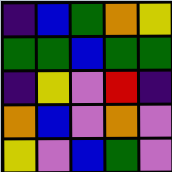[["indigo", "blue", "green", "orange", "yellow"], ["green", "green", "blue", "green", "green"], ["indigo", "yellow", "violet", "red", "indigo"], ["orange", "blue", "violet", "orange", "violet"], ["yellow", "violet", "blue", "green", "violet"]]